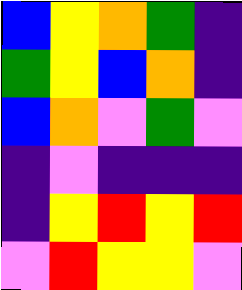[["blue", "yellow", "orange", "green", "indigo"], ["green", "yellow", "blue", "orange", "indigo"], ["blue", "orange", "violet", "green", "violet"], ["indigo", "violet", "indigo", "indigo", "indigo"], ["indigo", "yellow", "red", "yellow", "red"], ["violet", "red", "yellow", "yellow", "violet"]]